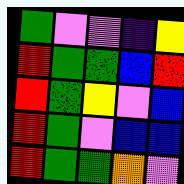[["green", "violet", "violet", "indigo", "yellow"], ["red", "green", "green", "blue", "red"], ["red", "green", "yellow", "violet", "blue"], ["red", "green", "violet", "blue", "blue"], ["red", "green", "green", "orange", "violet"]]